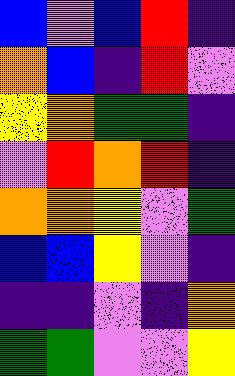[["blue", "violet", "blue", "red", "indigo"], ["orange", "blue", "indigo", "red", "violet"], ["yellow", "orange", "green", "green", "indigo"], ["violet", "red", "orange", "red", "indigo"], ["orange", "orange", "yellow", "violet", "green"], ["blue", "blue", "yellow", "violet", "indigo"], ["indigo", "indigo", "violet", "indigo", "orange"], ["green", "green", "violet", "violet", "yellow"]]